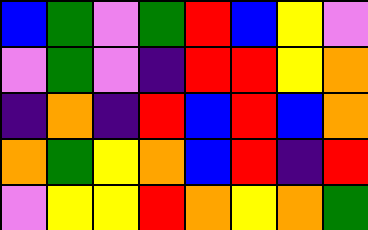[["blue", "green", "violet", "green", "red", "blue", "yellow", "violet"], ["violet", "green", "violet", "indigo", "red", "red", "yellow", "orange"], ["indigo", "orange", "indigo", "red", "blue", "red", "blue", "orange"], ["orange", "green", "yellow", "orange", "blue", "red", "indigo", "red"], ["violet", "yellow", "yellow", "red", "orange", "yellow", "orange", "green"]]